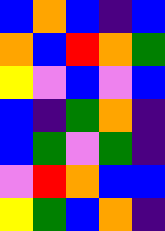[["blue", "orange", "blue", "indigo", "blue"], ["orange", "blue", "red", "orange", "green"], ["yellow", "violet", "blue", "violet", "blue"], ["blue", "indigo", "green", "orange", "indigo"], ["blue", "green", "violet", "green", "indigo"], ["violet", "red", "orange", "blue", "blue"], ["yellow", "green", "blue", "orange", "indigo"]]